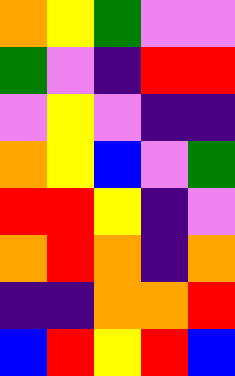[["orange", "yellow", "green", "violet", "violet"], ["green", "violet", "indigo", "red", "red"], ["violet", "yellow", "violet", "indigo", "indigo"], ["orange", "yellow", "blue", "violet", "green"], ["red", "red", "yellow", "indigo", "violet"], ["orange", "red", "orange", "indigo", "orange"], ["indigo", "indigo", "orange", "orange", "red"], ["blue", "red", "yellow", "red", "blue"]]